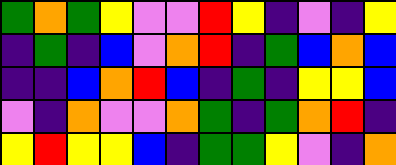[["green", "orange", "green", "yellow", "violet", "violet", "red", "yellow", "indigo", "violet", "indigo", "yellow"], ["indigo", "green", "indigo", "blue", "violet", "orange", "red", "indigo", "green", "blue", "orange", "blue"], ["indigo", "indigo", "blue", "orange", "red", "blue", "indigo", "green", "indigo", "yellow", "yellow", "blue"], ["violet", "indigo", "orange", "violet", "violet", "orange", "green", "indigo", "green", "orange", "red", "indigo"], ["yellow", "red", "yellow", "yellow", "blue", "indigo", "green", "green", "yellow", "violet", "indigo", "orange"]]